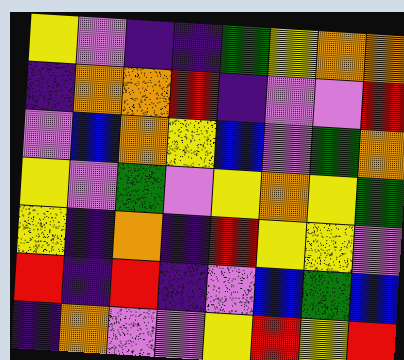[["yellow", "violet", "indigo", "indigo", "green", "yellow", "orange", "orange"], ["indigo", "orange", "orange", "red", "indigo", "violet", "violet", "red"], ["violet", "blue", "orange", "yellow", "blue", "violet", "green", "orange"], ["yellow", "violet", "green", "violet", "yellow", "orange", "yellow", "green"], ["yellow", "indigo", "orange", "indigo", "red", "yellow", "yellow", "violet"], ["red", "indigo", "red", "indigo", "violet", "blue", "green", "blue"], ["indigo", "orange", "violet", "violet", "yellow", "red", "yellow", "red"]]